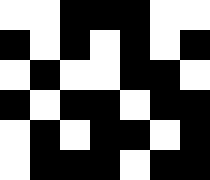[["white", "white", "black", "black", "black", "white", "white"], ["black", "white", "black", "white", "black", "white", "black"], ["white", "black", "white", "white", "black", "black", "white"], ["black", "white", "black", "black", "white", "black", "black"], ["white", "black", "white", "black", "black", "white", "black"], ["white", "black", "black", "black", "white", "black", "black"]]